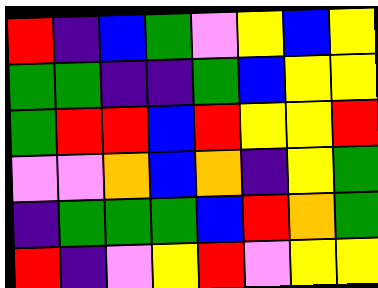[["red", "indigo", "blue", "green", "violet", "yellow", "blue", "yellow"], ["green", "green", "indigo", "indigo", "green", "blue", "yellow", "yellow"], ["green", "red", "red", "blue", "red", "yellow", "yellow", "red"], ["violet", "violet", "orange", "blue", "orange", "indigo", "yellow", "green"], ["indigo", "green", "green", "green", "blue", "red", "orange", "green"], ["red", "indigo", "violet", "yellow", "red", "violet", "yellow", "yellow"]]